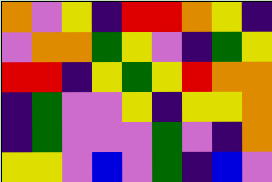[["orange", "violet", "yellow", "indigo", "red", "red", "orange", "yellow", "indigo"], ["violet", "orange", "orange", "green", "yellow", "violet", "indigo", "green", "yellow"], ["red", "red", "indigo", "yellow", "green", "yellow", "red", "orange", "orange"], ["indigo", "green", "violet", "violet", "yellow", "indigo", "yellow", "yellow", "orange"], ["indigo", "green", "violet", "violet", "violet", "green", "violet", "indigo", "orange"], ["yellow", "yellow", "violet", "blue", "violet", "green", "indigo", "blue", "violet"]]